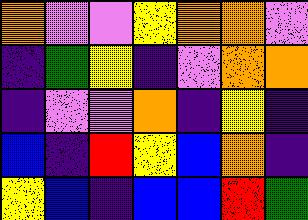[["orange", "violet", "violet", "yellow", "orange", "orange", "violet"], ["indigo", "green", "yellow", "indigo", "violet", "orange", "orange"], ["indigo", "violet", "violet", "orange", "indigo", "yellow", "indigo"], ["blue", "indigo", "red", "yellow", "blue", "orange", "indigo"], ["yellow", "blue", "indigo", "blue", "blue", "red", "green"]]